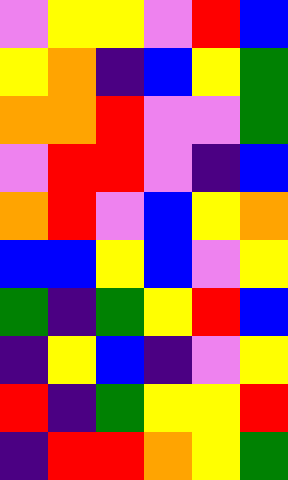[["violet", "yellow", "yellow", "violet", "red", "blue"], ["yellow", "orange", "indigo", "blue", "yellow", "green"], ["orange", "orange", "red", "violet", "violet", "green"], ["violet", "red", "red", "violet", "indigo", "blue"], ["orange", "red", "violet", "blue", "yellow", "orange"], ["blue", "blue", "yellow", "blue", "violet", "yellow"], ["green", "indigo", "green", "yellow", "red", "blue"], ["indigo", "yellow", "blue", "indigo", "violet", "yellow"], ["red", "indigo", "green", "yellow", "yellow", "red"], ["indigo", "red", "red", "orange", "yellow", "green"]]